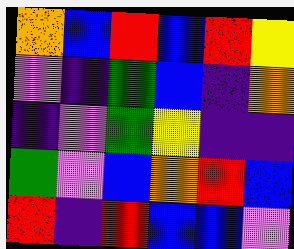[["orange", "blue", "red", "blue", "red", "yellow"], ["violet", "indigo", "green", "blue", "indigo", "orange"], ["indigo", "violet", "green", "yellow", "indigo", "indigo"], ["green", "violet", "blue", "orange", "red", "blue"], ["red", "indigo", "red", "blue", "blue", "violet"]]